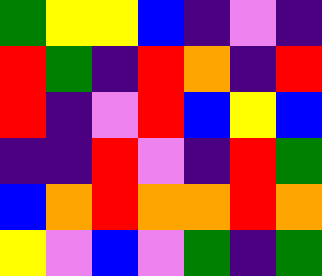[["green", "yellow", "yellow", "blue", "indigo", "violet", "indigo"], ["red", "green", "indigo", "red", "orange", "indigo", "red"], ["red", "indigo", "violet", "red", "blue", "yellow", "blue"], ["indigo", "indigo", "red", "violet", "indigo", "red", "green"], ["blue", "orange", "red", "orange", "orange", "red", "orange"], ["yellow", "violet", "blue", "violet", "green", "indigo", "green"]]